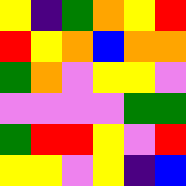[["yellow", "indigo", "green", "orange", "yellow", "red"], ["red", "yellow", "orange", "blue", "orange", "orange"], ["green", "orange", "violet", "yellow", "yellow", "violet"], ["violet", "violet", "violet", "violet", "green", "green"], ["green", "red", "red", "yellow", "violet", "red"], ["yellow", "yellow", "violet", "yellow", "indigo", "blue"]]